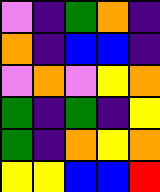[["violet", "indigo", "green", "orange", "indigo"], ["orange", "indigo", "blue", "blue", "indigo"], ["violet", "orange", "violet", "yellow", "orange"], ["green", "indigo", "green", "indigo", "yellow"], ["green", "indigo", "orange", "yellow", "orange"], ["yellow", "yellow", "blue", "blue", "red"]]